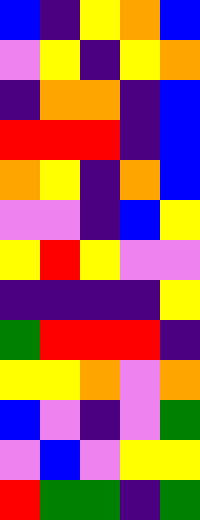[["blue", "indigo", "yellow", "orange", "blue"], ["violet", "yellow", "indigo", "yellow", "orange"], ["indigo", "orange", "orange", "indigo", "blue"], ["red", "red", "red", "indigo", "blue"], ["orange", "yellow", "indigo", "orange", "blue"], ["violet", "violet", "indigo", "blue", "yellow"], ["yellow", "red", "yellow", "violet", "violet"], ["indigo", "indigo", "indigo", "indigo", "yellow"], ["green", "red", "red", "red", "indigo"], ["yellow", "yellow", "orange", "violet", "orange"], ["blue", "violet", "indigo", "violet", "green"], ["violet", "blue", "violet", "yellow", "yellow"], ["red", "green", "green", "indigo", "green"]]